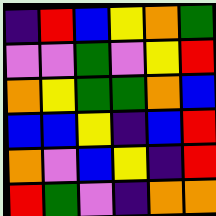[["indigo", "red", "blue", "yellow", "orange", "green"], ["violet", "violet", "green", "violet", "yellow", "red"], ["orange", "yellow", "green", "green", "orange", "blue"], ["blue", "blue", "yellow", "indigo", "blue", "red"], ["orange", "violet", "blue", "yellow", "indigo", "red"], ["red", "green", "violet", "indigo", "orange", "orange"]]